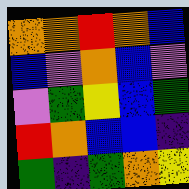[["orange", "orange", "red", "orange", "blue"], ["blue", "violet", "orange", "blue", "violet"], ["violet", "green", "yellow", "blue", "green"], ["red", "orange", "blue", "blue", "indigo"], ["green", "indigo", "green", "orange", "yellow"]]